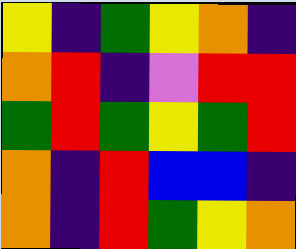[["yellow", "indigo", "green", "yellow", "orange", "indigo"], ["orange", "red", "indigo", "violet", "red", "red"], ["green", "red", "green", "yellow", "green", "red"], ["orange", "indigo", "red", "blue", "blue", "indigo"], ["orange", "indigo", "red", "green", "yellow", "orange"]]